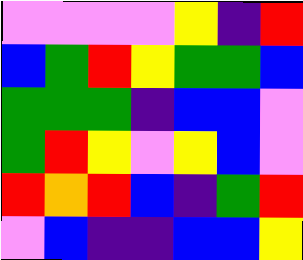[["violet", "violet", "violet", "violet", "yellow", "indigo", "red"], ["blue", "green", "red", "yellow", "green", "green", "blue"], ["green", "green", "green", "indigo", "blue", "blue", "violet"], ["green", "red", "yellow", "violet", "yellow", "blue", "violet"], ["red", "orange", "red", "blue", "indigo", "green", "red"], ["violet", "blue", "indigo", "indigo", "blue", "blue", "yellow"]]